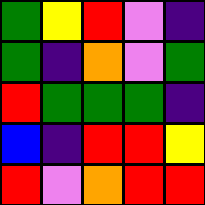[["green", "yellow", "red", "violet", "indigo"], ["green", "indigo", "orange", "violet", "green"], ["red", "green", "green", "green", "indigo"], ["blue", "indigo", "red", "red", "yellow"], ["red", "violet", "orange", "red", "red"]]